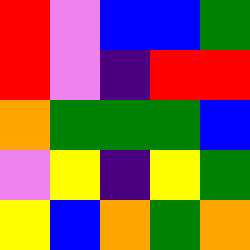[["red", "violet", "blue", "blue", "green"], ["red", "violet", "indigo", "red", "red"], ["orange", "green", "green", "green", "blue"], ["violet", "yellow", "indigo", "yellow", "green"], ["yellow", "blue", "orange", "green", "orange"]]